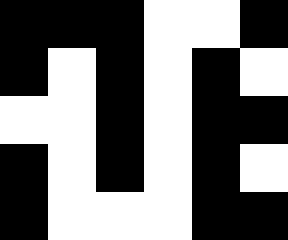[["black", "black", "black", "white", "white", "black"], ["black", "white", "black", "white", "black", "white"], ["white", "white", "black", "white", "black", "black"], ["black", "white", "black", "white", "black", "white"], ["black", "white", "white", "white", "black", "black"]]